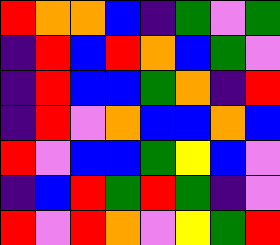[["red", "orange", "orange", "blue", "indigo", "green", "violet", "green"], ["indigo", "red", "blue", "red", "orange", "blue", "green", "violet"], ["indigo", "red", "blue", "blue", "green", "orange", "indigo", "red"], ["indigo", "red", "violet", "orange", "blue", "blue", "orange", "blue"], ["red", "violet", "blue", "blue", "green", "yellow", "blue", "violet"], ["indigo", "blue", "red", "green", "red", "green", "indigo", "violet"], ["red", "violet", "red", "orange", "violet", "yellow", "green", "red"]]